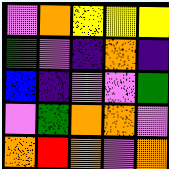[["violet", "orange", "yellow", "yellow", "yellow"], ["green", "violet", "indigo", "orange", "indigo"], ["blue", "indigo", "violet", "violet", "green"], ["violet", "green", "orange", "orange", "violet"], ["orange", "red", "orange", "violet", "orange"]]